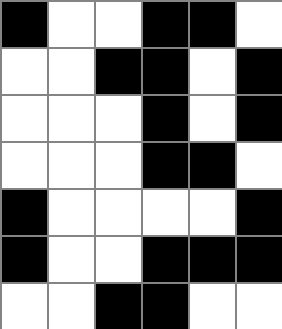[["black", "white", "white", "black", "black", "white"], ["white", "white", "black", "black", "white", "black"], ["white", "white", "white", "black", "white", "black"], ["white", "white", "white", "black", "black", "white"], ["black", "white", "white", "white", "white", "black"], ["black", "white", "white", "black", "black", "black"], ["white", "white", "black", "black", "white", "white"]]